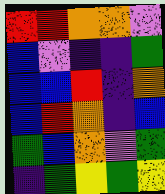[["red", "red", "orange", "orange", "violet"], ["blue", "violet", "indigo", "indigo", "green"], ["blue", "blue", "red", "indigo", "orange"], ["blue", "red", "orange", "indigo", "blue"], ["green", "blue", "orange", "violet", "green"], ["indigo", "green", "yellow", "green", "yellow"]]